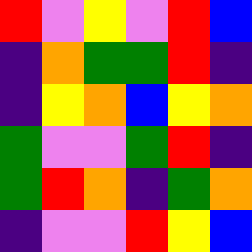[["red", "violet", "yellow", "violet", "red", "blue"], ["indigo", "orange", "green", "green", "red", "indigo"], ["indigo", "yellow", "orange", "blue", "yellow", "orange"], ["green", "violet", "violet", "green", "red", "indigo"], ["green", "red", "orange", "indigo", "green", "orange"], ["indigo", "violet", "violet", "red", "yellow", "blue"]]